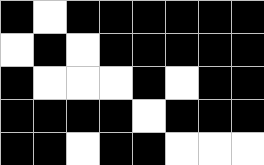[["black", "white", "black", "black", "black", "black", "black", "black"], ["white", "black", "white", "black", "black", "black", "black", "black"], ["black", "white", "white", "white", "black", "white", "black", "black"], ["black", "black", "black", "black", "white", "black", "black", "black"], ["black", "black", "white", "black", "black", "white", "white", "white"]]